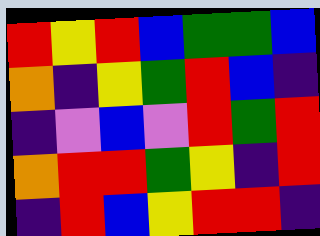[["red", "yellow", "red", "blue", "green", "green", "blue"], ["orange", "indigo", "yellow", "green", "red", "blue", "indigo"], ["indigo", "violet", "blue", "violet", "red", "green", "red"], ["orange", "red", "red", "green", "yellow", "indigo", "red"], ["indigo", "red", "blue", "yellow", "red", "red", "indigo"]]